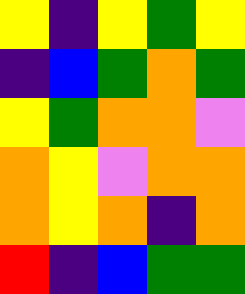[["yellow", "indigo", "yellow", "green", "yellow"], ["indigo", "blue", "green", "orange", "green"], ["yellow", "green", "orange", "orange", "violet"], ["orange", "yellow", "violet", "orange", "orange"], ["orange", "yellow", "orange", "indigo", "orange"], ["red", "indigo", "blue", "green", "green"]]